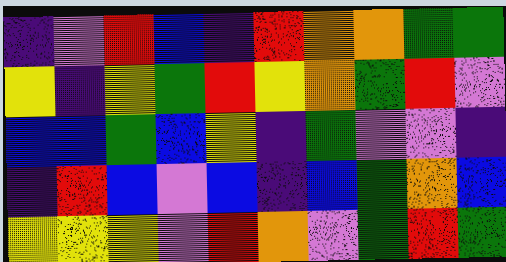[["indigo", "violet", "red", "blue", "indigo", "red", "orange", "orange", "green", "green"], ["yellow", "indigo", "yellow", "green", "red", "yellow", "orange", "green", "red", "violet"], ["blue", "blue", "green", "blue", "yellow", "indigo", "green", "violet", "violet", "indigo"], ["indigo", "red", "blue", "violet", "blue", "indigo", "blue", "green", "orange", "blue"], ["yellow", "yellow", "yellow", "violet", "red", "orange", "violet", "green", "red", "green"]]